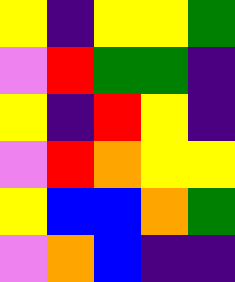[["yellow", "indigo", "yellow", "yellow", "green"], ["violet", "red", "green", "green", "indigo"], ["yellow", "indigo", "red", "yellow", "indigo"], ["violet", "red", "orange", "yellow", "yellow"], ["yellow", "blue", "blue", "orange", "green"], ["violet", "orange", "blue", "indigo", "indigo"]]